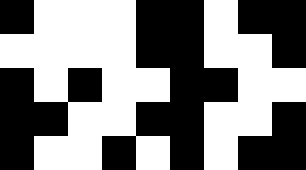[["black", "white", "white", "white", "black", "black", "white", "black", "black"], ["white", "white", "white", "white", "black", "black", "white", "white", "black"], ["black", "white", "black", "white", "white", "black", "black", "white", "white"], ["black", "black", "white", "white", "black", "black", "white", "white", "black"], ["black", "white", "white", "black", "white", "black", "white", "black", "black"]]